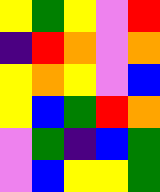[["yellow", "green", "yellow", "violet", "red"], ["indigo", "red", "orange", "violet", "orange"], ["yellow", "orange", "yellow", "violet", "blue"], ["yellow", "blue", "green", "red", "orange"], ["violet", "green", "indigo", "blue", "green"], ["violet", "blue", "yellow", "yellow", "green"]]